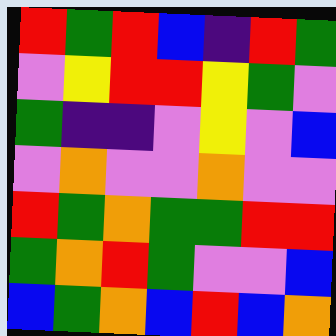[["red", "green", "red", "blue", "indigo", "red", "green"], ["violet", "yellow", "red", "red", "yellow", "green", "violet"], ["green", "indigo", "indigo", "violet", "yellow", "violet", "blue"], ["violet", "orange", "violet", "violet", "orange", "violet", "violet"], ["red", "green", "orange", "green", "green", "red", "red"], ["green", "orange", "red", "green", "violet", "violet", "blue"], ["blue", "green", "orange", "blue", "red", "blue", "orange"]]